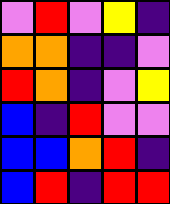[["violet", "red", "violet", "yellow", "indigo"], ["orange", "orange", "indigo", "indigo", "violet"], ["red", "orange", "indigo", "violet", "yellow"], ["blue", "indigo", "red", "violet", "violet"], ["blue", "blue", "orange", "red", "indigo"], ["blue", "red", "indigo", "red", "red"]]